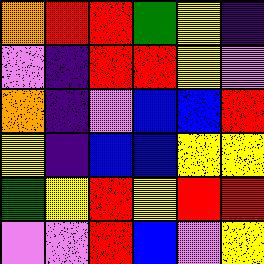[["orange", "red", "red", "green", "yellow", "indigo"], ["violet", "indigo", "red", "red", "yellow", "violet"], ["orange", "indigo", "violet", "blue", "blue", "red"], ["yellow", "indigo", "blue", "blue", "yellow", "yellow"], ["green", "yellow", "red", "yellow", "red", "red"], ["violet", "violet", "red", "blue", "violet", "yellow"]]